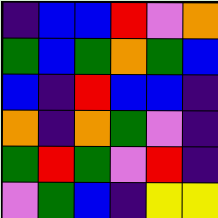[["indigo", "blue", "blue", "red", "violet", "orange"], ["green", "blue", "green", "orange", "green", "blue"], ["blue", "indigo", "red", "blue", "blue", "indigo"], ["orange", "indigo", "orange", "green", "violet", "indigo"], ["green", "red", "green", "violet", "red", "indigo"], ["violet", "green", "blue", "indigo", "yellow", "yellow"]]